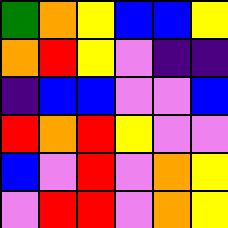[["green", "orange", "yellow", "blue", "blue", "yellow"], ["orange", "red", "yellow", "violet", "indigo", "indigo"], ["indigo", "blue", "blue", "violet", "violet", "blue"], ["red", "orange", "red", "yellow", "violet", "violet"], ["blue", "violet", "red", "violet", "orange", "yellow"], ["violet", "red", "red", "violet", "orange", "yellow"]]